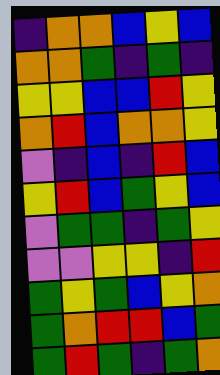[["indigo", "orange", "orange", "blue", "yellow", "blue"], ["orange", "orange", "green", "indigo", "green", "indigo"], ["yellow", "yellow", "blue", "blue", "red", "yellow"], ["orange", "red", "blue", "orange", "orange", "yellow"], ["violet", "indigo", "blue", "indigo", "red", "blue"], ["yellow", "red", "blue", "green", "yellow", "blue"], ["violet", "green", "green", "indigo", "green", "yellow"], ["violet", "violet", "yellow", "yellow", "indigo", "red"], ["green", "yellow", "green", "blue", "yellow", "orange"], ["green", "orange", "red", "red", "blue", "green"], ["green", "red", "green", "indigo", "green", "orange"]]